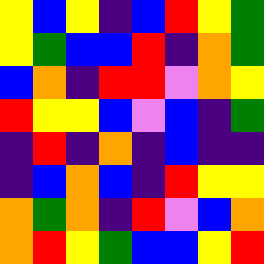[["yellow", "blue", "yellow", "indigo", "blue", "red", "yellow", "green"], ["yellow", "green", "blue", "blue", "red", "indigo", "orange", "green"], ["blue", "orange", "indigo", "red", "red", "violet", "orange", "yellow"], ["red", "yellow", "yellow", "blue", "violet", "blue", "indigo", "green"], ["indigo", "red", "indigo", "orange", "indigo", "blue", "indigo", "indigo"], ["indigo", "blue", "orange", "blue", "indigo", "red", "yellow", "yellow"], ["orange", "green", "orange", "indigo", "red", "violet", "blue", "orange"], ["orange", "red", "yellow", "green", "blue", "blue", "yellow", "red"]]